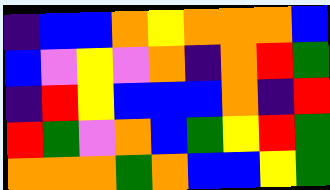[["indigo", "blue", "blue", "orange", "yellow", "orange", "orange", "orange", "blue"], ["blue", "violet", "yellow", "violet", "orange", "indigo", "orange", "red", "green"], ["indigo", "red", "yellow", "blue", "blue", "blue", "orange", "indigo", "red"], ["red", "green", "violet", "orange", "blue", "green", "yellow", "red", "green"], ["orange", "orange", "orange", "green", "orange", "blue", "blue", "yellow", "green"]]